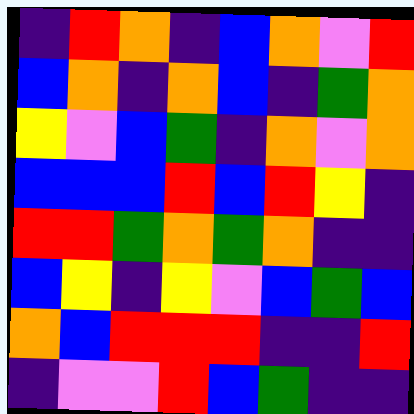[["indigo", "red", "orange", "indigo", "blue", "orange", "violet", "red"], ["blue", "orange", "indigo", "orange", "blue", "indigo", "green", "orange"], ["yellow", "violet", "blue", "green", "indigo", "orange", "violet", "orange"], ["blue", "blue", "blue", "red", "blue", "red", "yellow", "indigo"], ["red", "red", "green", "orange", "green", "orange", "indigo", "indigo"], ["blue", "yellow", "indigo", "yellow", "violet", "blue", "green", "blue"], ["orange", "blue", "red", "red", "red", "indigo", "indigo", "red"], ["indigo", "violet", "violet", "red", "blue", "green", "indigo", "indigo"]]